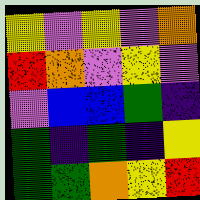[["yellow", "violet", "yellow", "violet", "orange"], ["red", "orange", "violet", "yellow", "violet"], ["violet", "blue", "blue", "green", "indigo"], ["green", "indigo", "green", "indigo", "yellow"], ["green", "green", "orange", "yellow", "red"]]